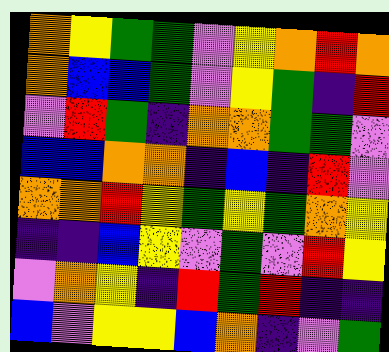[["orange", "yellow", "green", "green", "violet", "yellow", "orange", "red", "orange"], ["orange", "blue", "blue", "green", "violet", "yellow", "green", "indigo", "red"], ["violet", "red", "green", "indigo", "orange", "orange", "green", "green", "violet"], ["blue", "blue", "orange", "orange", "indigo", "blue", "indigo", "red", "violet"], ["orange", "orange", "red", "yellow", "green", "yellow", "green", "orange", "yellow"], ["indigo", "indigo", "blue", "yellow", "violet", "green", "violet", "red", "yellow"], ["violet", "orange", "yellow", "indigo", "red", "green", "red", "indigo", "indigo"], ["blue", "violet", "yellow", "yellow", "blue", "orange", "indigo", "violet", "green"]]